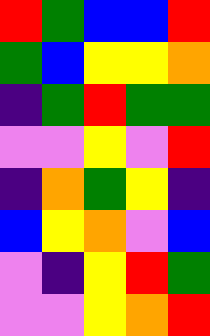[["red", "green", "blue", "blue", "red"], ["green", "blue", "yellow", "yellow", "orange"], ["indigo", "green", "red", "green", "green"], ["violet", "violet", "yellow", "violet", "red"], ["indigo", "orange", "green", "yellow", "indigo"], ["blue", "yellow", "orange", "violet", "blue"], ["violet", "indigo", "yellow", "red", "green"], ["violet", "violet", "yellow", "orange", "red"]]